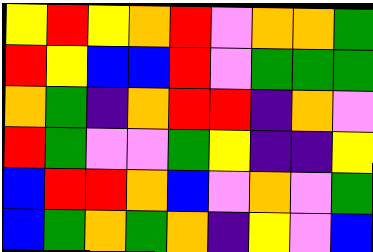[["yellow", "red", "yellow", "orange", "red", "violet", "orange", "orange", "green"], ["red", "yellow", "blue", "blue", "red", "violet", "green", "green", "green"], ["orange", "green", "indigo", "orange", "red", "red", "indigo", "orange", "violet"], ["red", "green", "violet", "violet", "green", "yellow", "indigo", "indigo", "yellow"], ["blue", "red", "red", "orange", "blue", "violet", "orange", "violet", "green"], ["blue", "green", "orange", "green", "orange", "indigo", "yellow", "violet", "blue"]]